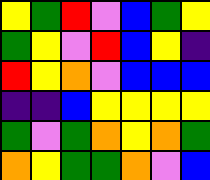[["yellow", "green", "red", "violet", "blue", "green", "yellow"], ["green", "yellow", "violet", "red", "blue", "yellow", "indigo"], ["red", "yellow", "orange", "violet", "blue", "blue", "blue"], ["indigo", "indigo", "blue", "yellow", "yellow", "yellow", "yellow"], ["green", "violet", "green", "orange", "yellow", "orange", "green"], ["orange", "yellow", "green", "green", "orange", "violet", "blue"]]